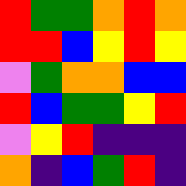[["red", "green", "green", "orange", "red", "orange"], ["red", "red", "blue", "yellow", "red", "yellow"], ["violet", "green", "orange", "orange", "blue", "blue"], ["red", "blue", "green", "green", "yellow", "red"], ["violet", "yellow", "red", "indigo", "indigo", "indigo"], ["orange", "indigo", "blue", "green", "red", "indigo"]]